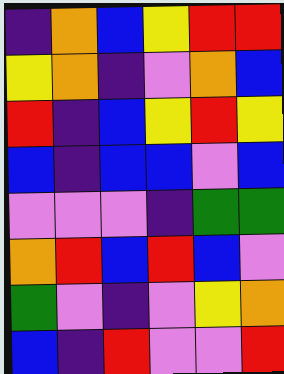[["indigo", "orange", "blue", "yellow", "red", "red"], ["yellow", "orange", "indigo", "violet", "orange", "blue"], ["red", "indigo", "blue", "yellow", "red", "yellow"], ["blue", "indigo", "blue", "blue", "violet", "blue"], ["violet", "violet", "violet", "indigo", "green", "green"], ["orange", "red", "blue", "red", "blue", "violet"], ["green", "violet", "indigo", "violet", "yellow", "orange"], ["blue", "indigo", "red", "violet", "violet", "red"]]